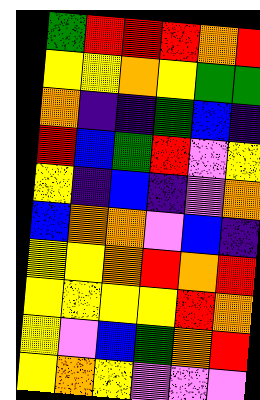[["green", "red", "red", "red", "orange", "red"], ["yellow", "yellow", "orange", "yellow", "green", "green"], ["orange", "indigo", "indigo", "green", "blue", "indigo"], ["red", "blue", "green", "red", "violet", "yellow"], ["yellow", "indigo", "blue", "indigo", "violet", "orange"], ["blue", "orange", "orange", "violet", "blue", "indigo"], ["yellow", "yellow", "orange", "red", "orange", "red"], ["yellow", "yellow", "yellow", "yellow", "red", "orange"], ["yellow", "violet", "blue", "green", "orange", "red"], ["yellow", "orange", "yellow", "violet", "violet", "violet"]]